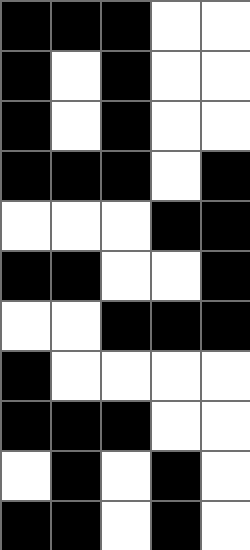[["black", "black", "black", "white", "white"], ["black", "white", "black", "white", "white"], ["black", "white", "black", "white", "white"], ["black", "black", "black", "white", "black"], ["white", "white", "white", "black", "black"], ["black", "black", "white", "white", "black"], ["white", "white", "black", "black", "black"], ["black", "white", "white", "white", "white"], ["black", "black", "black", "white", "white"], ["white", "black", "white", "black", "white"], ["black", "black", "white", "black", "white"]]